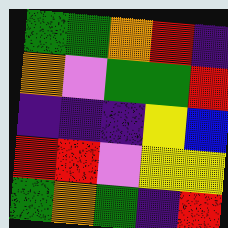[["green", "green", "orange", "red", "indigo"], ["orange", "violet", "green", "green", "red"], ["indigo", "indigo", "indigo", "yellow", "blue"], ["red", "red", "violet", "yellow", "yellow"], ["green", "orange", "green", "indigo", "red"]]